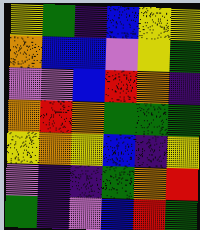[["yellow", "green", "indigo", "blue", "yellow", "yellow"], ["orange", "blue", "blue", "violet", "yellow", "green"], ["violet", "violet", "blue", "red", "orange", "indigo"], ["orange", "red", "orange", "green", "green", "green"], ["yellow", "orange", "yellow", "blue", "indigo", "yellow"], ["violet", "indigo", "indigo", "green", "orange", "red"], ["green", "indigo", "violet", "blue", "red", "green"]]